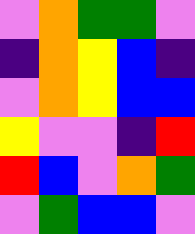[["violet", "orange", "green", "green", "violet"], ["indigo", "orange", "yellow", "blue", "indigo"], ["violet", "orange", "yellow", "blue", "blue"], ["yellow", "violet", "violet", "indigo", "red"], ["red", "blue", "violet", "orange", "green"], ["violet", "green", "blue", "blue", "violet"]]